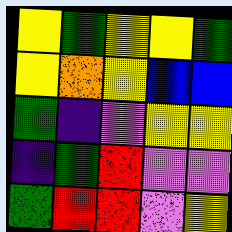[["yellow", "green", "yellow", "yellow", "green"], ["yellow", "orange", "yellow", "blue", "blue"], ["green", "indigo", "violet", "yellow", "yellow"], ["indigo", "green", "red", "violet", "violet"], ["green", "red", "red", "violet", "yellow"]]